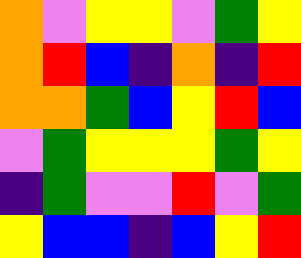[["orange", "violet", "yellow", "yellow", "violet", "green", "yellow"], ["orange", "red", "blue", "indigo", "orange", "indigo", "red"], ["orange", "orange", "green", "blue", "yellow", "red", "blue"], ["violet", "green", "yellow", "yellow", "yellow", "green", "yellow"], ["indigo", "green", "violet", "violet", "red", "violet", "green"], ["yellow", "blue", "blue", "indigo", "blue", "yellow", "red"]]